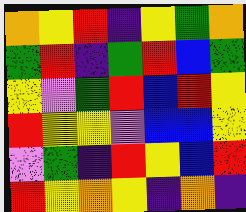[["orange", "yellow", "red", "indigo", "yellow", "green", "orange"], ["green", "red", "indigo", "green", "red", "blue", "green"], ["yellow", "violet", "green", "red", "blue", "red", "yellow"], ["red", "yellow", "yellow", "violet", "blue", "blue", "yellow"], ["violet", "green", "indigo", "red", "yellow", "blue", "red"], ["red", "yellow", "orange", "yellow", "indigo", "orange", "indigo"]]